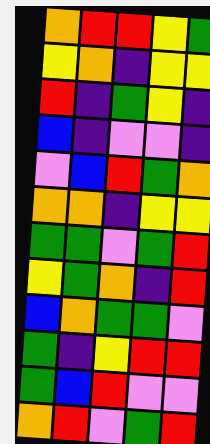[["orange", "red", "red", "yellow", "green"], ["yellow", "orange", "indigo", "yellow", "yellow"], ["red", "indigo", "green", "yellow", "indigo"], ["blue", "indigo", "violet", "violet", "indigo"], ["violet", "blue", "red", "green", "orange"], ["orange", "orange", "indigo", "yellow", "yellow"], ["green", "green", "violet", "green", "red"], ["yellow", "green", "orange", "indigo", "red"], ["blue", "orange", "green", "green", "violet"], ["green", "indigo", "yellow", "red", "red"], ["green", "blue", "red", "violet", "violet"], ["orange", "red", "violet", "green", "red"]]